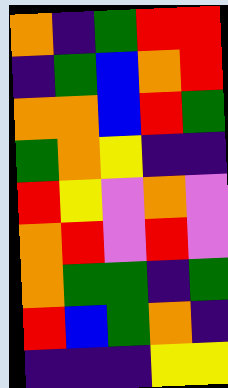[["orange", "indigo", "green", "red", "red"], ["indigo", "green", "blue", "orange", "red"], ["orange", "orange", "blue", "red", "green"], ["green", "orange", "yellow", "indigo", "indigo"], ["red", "yellow", "violet", "orange", "violet"], ["orange", "red", "violet", "red", "violet"], ["orange", "green", "green", "indigo", "green"], ["red", "blue", "green", "orange", "indigo"], ["indigo", "indigo", "indigo", "yellow", "yellow"]]